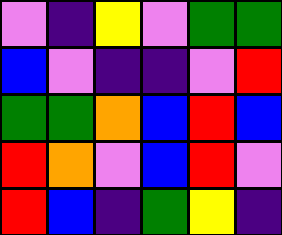[["violet", "indigo", "yellow", "violet", "green", "green"], ["blue", "violet", "indigo", "indigo", "violet", "red"], ["green", "green", "orange", "blue", "red", "blue"], ["red", "orange", "violet", "blue", "red", "violet"], ["red", "blue", "indigo", "green", "yellow", "indigo"]]